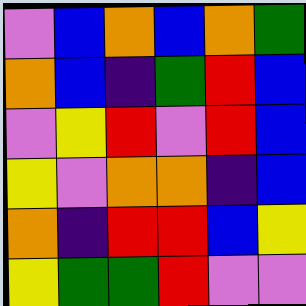[["violet", "blue", "orange", "blue", "orange", "green"], ["orange", "blue", "indigo", "green", "red", "blue"], ["violet", "yellow", "red", "violet", "red", "blue"], ["yellow", "violet", "orange", "orange", "indigo", "blue"], ["orange", "indigo", "red", "red", "blue", "yellow"], ["yellow", "green", "green", "red", "violet", "violet"]]